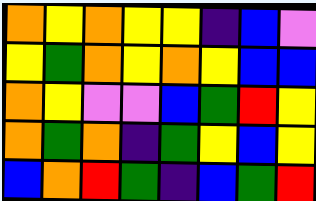[["orange", "yellow", "orange", "yellow", "yellow", "indigo", "blue", "violet"], ["yellow", "green", "orange", "yellow", "orange", "yellow", "blue", "blue"], ["orange", "yellow", "violet", "violet", "blue", "green", "red", "yellow"], ["orange", "green", "orange", "indigo", "green", "yellow", "blue", "yellow"], ["blue", "orange", "red", "green", "indigo", "blue", "green", "red"]]